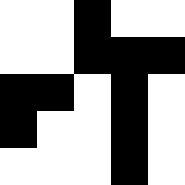[["white", "white", "black", "white", "white"], ["white", "white", "black", "black", "black"], ["black", "black", "white", "black", "white"], ["black", "white", "white", "black", "white"], ["white", "white", "white", "black", "white"]]